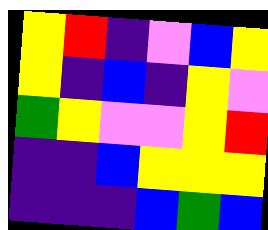[["yellow", "red", "indigo", "violet", "blue", "yellow"], ["yellow", "indigo", "blue", "indigo", "yellow", "violet"], ["green", "yellow", "violet", "violet", "yellow", "red"], ["indigo", "indigo", "blue", "yellow", "yellow", "yellow"], ["indigo", "indigo", "indigo", "blue", "green", "blue"]]